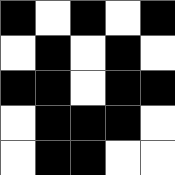[["black", "white", "black", "white", "black"], ["white", "black", "white", "black", "white"], ["black", "black", "white", "black", "black"], ["white", "black", "black", "black", "white"], ["white", "black", "black", "white", "white"]]